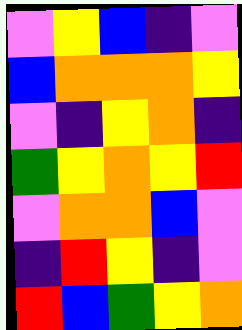[["violet", "yellow", "blue", "indigo", "violet"], ["blue", "orange", "orange", "orange", "yellow"], ["violet", "indigo", "yellow", "orange", "indigo"], ["green", "yellow", "orange", "yellow", "red"], ["violet", "orange", "orange", "blue", "violet"], ["indigo", "red", "yellow", "indigo", "violet"], ["red", "blue", "green", "yellow", "orange"]]